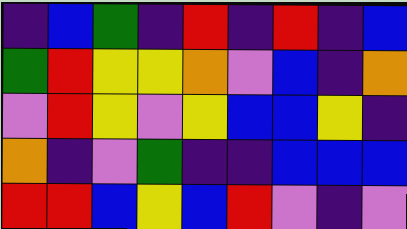[["indigo", "blue", "green", "indigo", "red", "indigo", "red", "indigo", "blue"], ["green", "red", "yellow", "yellow", "orange", "violet", "blue", "indigo", "orange"], ["violet", "red", "yellow", "violet", "yellow", "blue", "blue", "yellow", "indigo"], ["orange", "indigo", "violet", "green", "indigo", "indigo", "blue", "blue", "blue"], ["red", "red", "blue", "yellow", "blue", "red", "violet", "indigo", "violet"]]